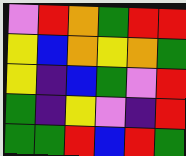[["violet", "red", "orange", "green", "red", "red"], ["yellow", "blue", "orange", "yellow", "orange", "green"], ["yellow", "indigo", "blue", "green", "violet", "red"], ["green", "indigo", "yellow", "violet", "indigo", "red"], ["green", "green", "red", "blue", "red", "green"]]